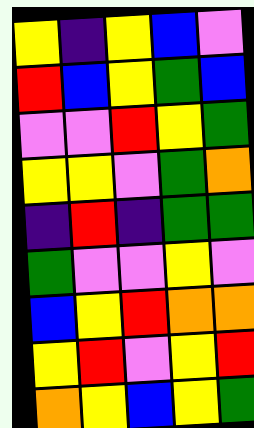[["yellow", "indigo", "yellow", "blue", "violet"], ["red", "blue", "yellow", "green", "blue"], ["violet", "violet", "red", "yellow", "green"], ["yellow", "yellow", "violet", "green", "orange"], ["indigo", "red", "indigo", "green", "green"], ["green", "violet", "violet", "yellow", "violet"], ["blue", "yellow", "red", "orange", "orange"], ["yellow", "red", "violet", "yellow", "red"], ["orange", "yellow", "blue", "yellow", "green"]]